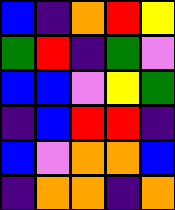[["blue", "indigo", "orange", "red", "yellow"], ["green", "red", "indigo", "green", "violet"], ["blue", "blue", "violet", "yellow", "green"], ["indigo", "blue", "red", "red", "indigo"], ["blue", "violet", "orange", "orange", "blue"], ["indigo", "orange", "orange", "indigo", "orange"]]